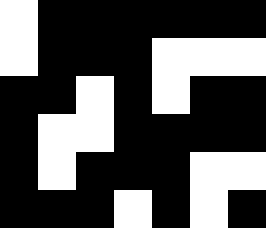[["white", "black", "black", "black", "black", "black", "black"], ["white", "black", "black", "black", "white", "white", "white"], ["black", "black", "white", "black", "white", "black", "black"], ["black", "white", "white", "black", "black", "black", "black"], ["black", "white", "black", "black", "black", "white", "white"], ["black", "black", "black", "white", "black", "white", "black"]]